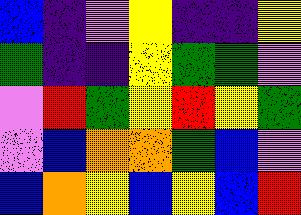[["blue", "indigo", "violet", "yellow", "indigo", "indigo", "yellow"], ["green", "indigo", "indigo", "yellow", "green", "green", "violet"], ["violet", "red", "green", "yellow", "red", "yellow", "green"], ["violet", "blue", "orange", "orange", "green", "blue", "violet"], ["blue", "orange", "yellow", "blue", "yellow", "blue", "red"]]